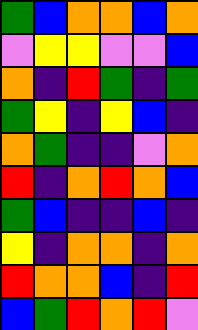[["green", "blue", "orange", "orange", "blue", "orange"], ["violet", "yellow", "yellow", "violet", "violet", "blue"], ["orange", "indigo", "red", "green", "indigo", "green"], ["green", "yellow", "indigo", "yellow", "blue", "indigo"], ["orange", "green", "indigo", "indigo", "violet", "orange"], ["red", "indigo", "orange", "red", "orange", "blue"], ["green", "blue", "indigo", "indigo", "blue", "indigo"], ["yellow", "indigo", "orange", "orange", "indigo", "orange"], ["red", "orange", "orange", "blue", "indigo", "red"], ["blue", "green", "red", "orange", "red", "violet"]]